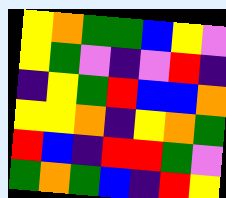[["yellow", "orange", "green", "green", "blue", "yellow", "violet"], ["yellow", "green", "violet", "indigo", "violet", "red", "indigo"], ["indigo", "yellow", "green", "red", "blue", "blue", "orange"], ["yellow", "yellow", "orange", "indigo", "yellow", "orange", "green"], ["red", "blue", "indigo", "red", "red", "green", "violet"], ["green", "orange", "green", "blue", "indigo", "red", "yellow"]]